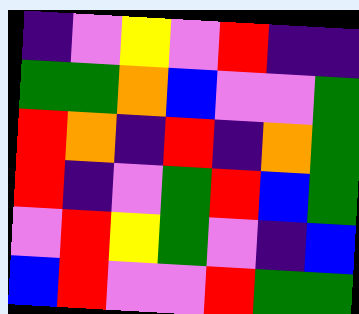[["indigo", "violet", "yellow", "violet", "red", "indigo", "indigo"], ["green", "green", "orange", "blue", "violet", "violet", "green"], ["red", "orange", "indigo", "red", "indigo", "orange", "green"], ["red", "indigo", "violet", "green", "red", "blue", "green"], ["violet", "red", "yellow", "green", "violet", "indigo", "blue"], ["blue", "red", "violet", "violet", "red", "green", "green"]]